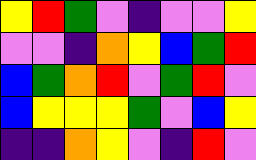[["yellow", "red", "green", "violet", "indigo", "violet", "violet", "yellow"], ["violet", "violet", "indigo", "orange", "yellow", "blue", "green", "red"], ["blue", "green", "orange", "red", "violet", "green", "red", "violet"], ["blue", "yellow", "yellow", "yellow", "green", "violet", "blue", "yellow"], ["indigo", "indigo", "orange", "yellow", "violet", "indigo", "red", "violet"]]